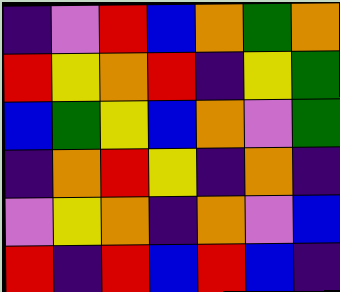[["indigo", "violet", "red", "blue", "orange", "green", "orange"], ["red", "yellow", "orange", "red", "indigo", "yellow", "green"], ["blue", "green", "yellow", "blue", "orange", "violet", "green"], ["indigo", "orange", "red", "yellow", "indigo", "orange", "indigo"], ["violet", "yellow", "orange", "indigo", "orange", "violet", "blue"], ["red", "indigo", "red", "blue", "red", "blue", "indigo"]]